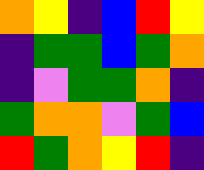[["orange", "yellow", "indigo", "blue", "red", "yellow"], ["indigo", "green", "green", "blue", "green", "orange"], ["indigo", "violet", "green", "green", "orange", "indigo"], ["green", "orange", "orange", "violet", "green", "blue"], ["red", "green", "orange", "yellow", "red", "indigo"]]